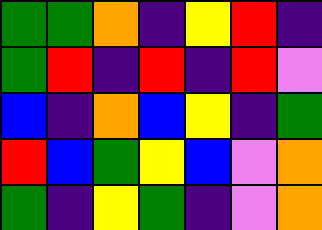[["green", "green", "orange", "indigo", "yellow", "red", "indigo"], ["green", "red", "indigo", "red", "indigo", "red", "violet"], ["blue", "indigo", "orange", "blue", "yellow", "indigo", "green"], ["red", "blue", "green", "yellow", "blue", "violet", "orange"], ["green", "indigo", "yellow", "green", "indigo", "violet", "orange"]]